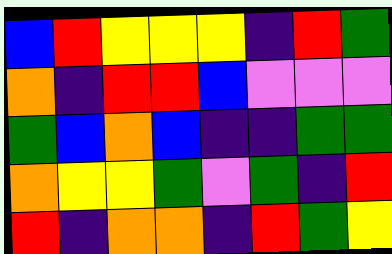[["blue", "red", "yellow", "yellow", "yellow", "indigo", "red", "green"], ["orange", "indigo", "red", "red", "blue", "violet", "violet", "violet"], ["green", "blue", "orange", "blue", "indigo", "indigo", "green", "green"], ["orange", "yellow", "yellow", "green", "violet", "green", "indigo", "red"], ["red", "indigo", "orange", "orange", "indigo", "red", "green", "yellow"]]